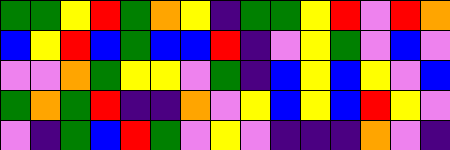[["green", "green", "yellow", "red", "green", "orange", "yellow", "indigo", "green", "green", "yellow", "red", "violet", "red", "orange"], ["blue", "yellow", "red", "blue", "green", "blue", "blue", "red", "indigo", "violet", "yellow", "green", "violet", "blue", "violet"], ["violet", "violet", "orange", "green", "yellow", "yellow", "violet", "green", "indigo", "blue", "yellow", "blue", "yellow", "violet", "blue"], ["green", "orange", "green", "red", "indigo", "indigo", "orange", "violet", "yellow", "blue", "yellow", "blue", "red", "yellow", "violet"], ["violet", "indigo", "green", "blue", "red", "green", "violet", "yellow", "violet", "indigo", "indigo", "indigo", "orange", "violet", "indigo"]]